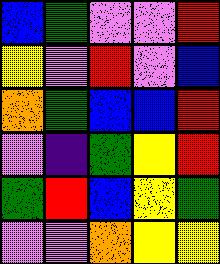[["blue", "green", "violet", "violet", "red"], ["yellow", "violet", "red", "violet", "blue"], ["orange", "green", "blue", "blue", "red"], ["violet", "indigo", "green", "yellow", "red"], ["green", "red", "blue", "yellow", "green"], ["violet", "violet", "orange", "yellow", "yellow"]]